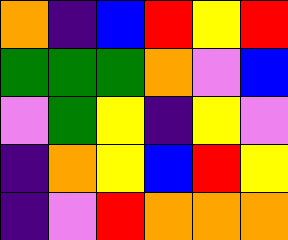[["orange", "indigo", "blue", "red", "yellow", "red"], ["green", "green", "green", "orange", "violet", "blue"], ["violet", "green", "yellow", "indigo", "yellow", "violet"], ["indigo", "orange", "yellow", "blue", "red", "yellow"], ["indigo", "violet", "red", "orange", "orange", "orange"]]